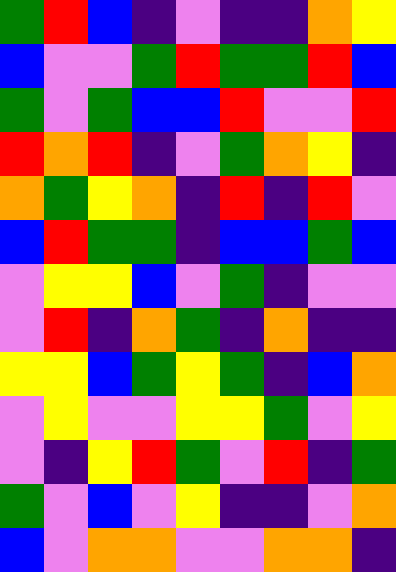[["green", "red", "blue", "indigo", "violet", "indigo", "indigo", "orange", "yellow"], ["blue", "violet", "violet", "green", "red", "green", "green", "red", "blue"], ["green", "violet", "green", "blue", "blue", "red", "violet", "violet", "red"], ["red", "orange", "red", "indigo", "violet", "green", "orange", "yellow", "indigo"], ["orange", "green", "yellow", "orange", "indigo", "red", "indigo", "red", "violet"], ["blue", "red", "green", "green", "indigo", "blue", "blue", "green", "blue"], ["violet", "yellow", "yellow", "blue", "violet", "green", "indigo", "violet", "violet"], ["violet", "red", "indigo", "orange", "green", "indigo", "orange", "indigo", "indigo"], ["yellow", "yellow", "blue", "green", "yellow", "green", "indigo", "blue", "orange"], ["violet", "yellow", "violet", "violet", "yellow", "yellow", "green", "violet", "yellow"], ["violet", "indigo", "yellow", "red", "green", "violet", "red", "indigo", "green"], ["green", "violet", "blue", "violet", "yellow", "indigo", "indigo", "violet", "orange"], ["blue", "violet", "orange", "orange", "violet", "violet", "orange", "orange", "indigo"]]